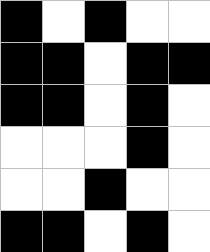[["black", "white", "black", "white", "white"], ["black", "black", "white", "black", "black"], ["black", "black", "white", "black", "white"], ["white", "white", "white", "black", "white"], ["white", "white", "black", "white", "white"], ["black", "black", "white", "black", "white"]]